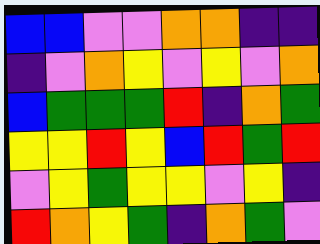[["blue", "blue", "violet", "violet", "orange", "orange", "indigo", "indigo"], ["indigo", "violet", "orange", "yellow", "violet", "yellow", "violet", "orange"], ["blue", "green", "green", "green", "red", "indigo", "orange", "green"], ["yellow", "yellow", "red", "yellow", "blue", "red", "green", "red"], ["violet", "yellow", "green", "yellow", "yellow", "violet", "yellow", "indigo"], ["red", "orange", "yellow", "green", "indigo", "orange", "green", "violet"]]